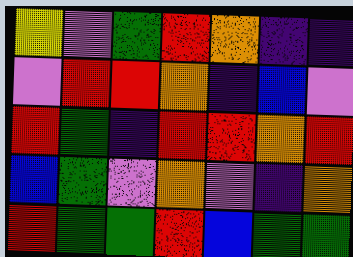[["yellow", "violet", "green", "red", "orange", "indigo", "indigo"], ["violet", "red", "red", "orange", "indigo", "blue", "violet"], ["red", "green", "indigo", "red", "red", "orange", "red"], ["blue", "green", "violet", "orange", "violet", "indigo", "orange"], ["red", "green", "green", "red", "blue", "green", "green"]]